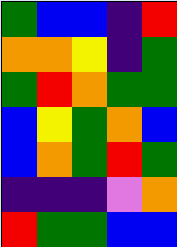[["green", "blue", "blue", "indigo", "red"], ["orange", "orange", "yellow", "indigo", "green"], ["green", "red", "orange", "green", "green"], ["blue", "yellow", "green", "orange", "blue"], ["blue", "orange", "green", "red", "green"], ["indigo", "indigo", "indigo", "violet", "orange"], ["red", "green", "green", "blue", "blue"]]